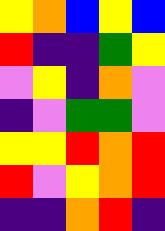[["yellow", "orange", "blue", "yellow", "blue"], ["red", "indigo", "indigo", "green", "yellow"], ["violet", "yellow", "indigo", "orange", "violet"], ["indigo", "violet", "green", "green", "violet"], ["yellow", "yellow", "red", "orange", "red"], ["red", "violet", "yellow", "orange", "red"], ["indigo", "indigo", "orange", "red", "indigo"]]